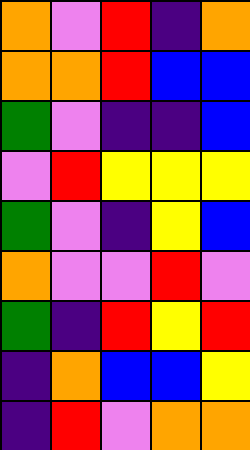[["orange", "violet", "red", "indigo", "orange"], ["orange", "orange", "red", "blue", "blue"], ["green", "violet", "indigo", "indigo", "blue"], ["violet", "red", "yellow", "yellow", "yellow"], ["green", "violet", "indigo", "yellow", "blue"], ["orange", "violet", "violet", "red", "violet"], ["green", "indigo", "red", "yellow", "red"], ["indigo", "orange", "blue", "blue", "yellow"], ["indigo", "red", "violet", "orange", "orange"]]